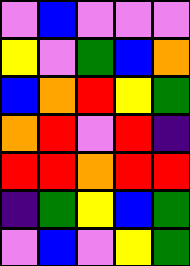[["violet", "blue", "violet", "violet", "violet"], ["yellow", "violet", "green", "blue", "orange"], ["blue", "orange", "red", "yellow", "green"], ["orange", "red", "violet", "red", "indigo"], ["red", "red", "orange", "red", "red"], ["indigo", "green", "yellow", "blue", "green"], ["violet", "blue", "violet", "yellow", "green"]]